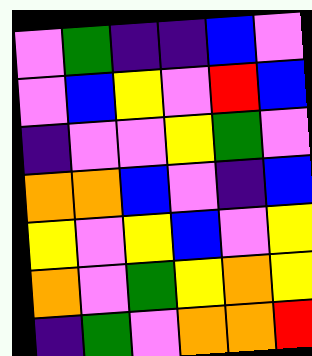[["violet", "green", "indigo", "indigo", "blue", "violet"], ["violet", "blue", "yellow", "violet", "red", "blue"], ["indigo", "violet", "violet", "yellow", "green", "violet"], ["orange", "orange", "blue", "violet", "indigo", "blue"], ["yellow", "violet", "yellow", "blue", "violet", "yellow"], ["orange", "violet", "green", "yellow", "orange", "yellow"], ["indigo", "green", "violet", "orange", "orange", "red"]]